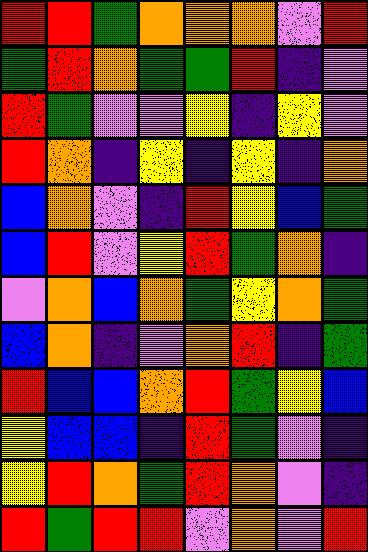[["red", "red", "green", "orange", "orange", "orange", "violet", "red"], ["green", "red", "orange", "green", "green", "red", "indigo", "violet"], ["red", "green", "violet", "violet", "yellow", "indigo", "yellow", "violet"], ["red", "orange", "indigo", "yellow", "indigo", "yellow", "indigo", "orange"], ["blue", "orange", "violet", "indigo", "red", "yellow", "blue", "green"], ["blue", "red", "violet", "yellow", "red", "green", "orange", "indigo"], ["violet", "orange", "blue", "orange", "green", "yellow", "orange", "green"], ["blue", "orange", "indigo", "violet", "orange", "red", "indigo", "green"], ["red", "blue", "blue", "orange", "red", "green", "yellow", "blue"], ["yellow", "blue", "blue", "indigo", "red", "green", "violet", "indigo"], ["yellow", "red", "orange", "green", "red", "orange", "violet", "indigo"], ["red", "green", "red", "red", "violet", "orange", "violet", "red"]]